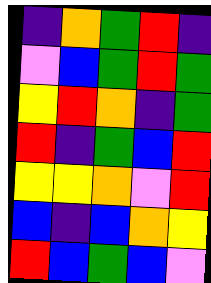[["indigo", "orange", "green", "red", "indigo"], ["violet", "blue", "green", "red", "green"], ["yellow", "red", "orange", "indigo", "green"], ["red", "indigo", "green", "blue", "red"], ["yellow", "yellow", "orange", "violet", "red"], ["blue", "indigo", "blue", "orange", "yellow"], ["red", "blue", "green", "blue", "violet"]]